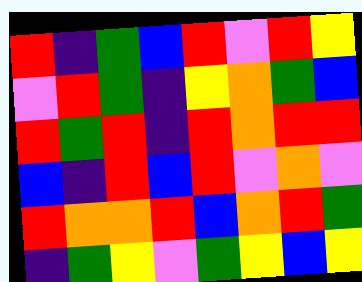[["red", "indigo", "green", "blue", "red", "violet", "red", "yellow"], ["violet", "red", "green", "indigo", "yellow", "orange", "green", "blue"], ["red", "green", "red", "indigo", "red", "orange", "red", "red"], ["blue", "indigo", "red", "blue", "red", "violet", "orange", "violet"], ["red", "orange", "orange", "red", "blue", "orange", "red", "green"], ["indigo", "green", "yellow", "violet", "green", "yellow", "blue", "yellow"]]